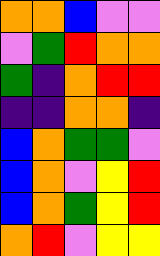[["orange", "orange", "blue", "violet", "violet"], ["violet", "green", "red", "orange", "orange"], ["green", "indigo", "orange", "red", "red"], ["indigo", "indigo", "orange", "orange", "indigo"], ["blue", "orange", "green", "green", "violet"], ["blue", "orange", "violet", "yellow", "red"], ["blue", "orange", "green", "yellow", "red"], ["orange", "red", "violet", "yellow", "yellow"]]